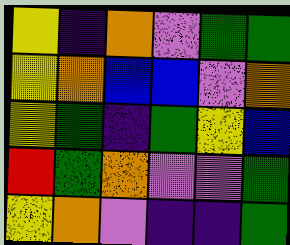[["yellow", "indigo", "orange", "violet", "green", "green"], ["yellow", "orange", "blue", "blue", "violet", "orange"], ["yellow", "green", "indigo", "green", "yellow", "blue"], ["red", "green", "orange", "violet", "violet", "green"], ["yellow", "orange", "violet", "indigo", "indigo", "green"]]